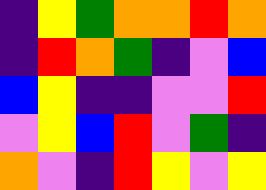[["indigo", "yellow", "green", "orange", "orange", "red", "orange"], ["indigo", "red", "orange", "green", "indigo", "violet", "blue"], ["blue", "yellow", "indigo", "indigo", "violet", "violet", "red"], ["violet", "yellow", "blue", "red", "violet", "green", "indigo"], ["orange", "violet", "indigo", "red", "yellow", "violet", "yellow"]]